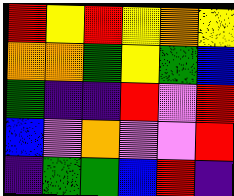[["red", "yellow", "red", "yellow", "orange", "yellow"], ["orange", "orange", "green", "yellow", "green", "blue"], ["green", "indigo", "indigo", "red", "violet", "red"], ["blue", "violet", "orange", "violet", "violet", "red"], ["indigo", "green", "green", "blue", "red", "indigo"]]